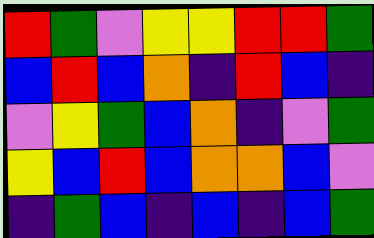[["red", "green", "violet", "yellow", "yellow", "red", "red", "green"], ["blue", "red", "blue", "orange", "indigo", "red", "blue", "indigo"], ["violet", "yellow", "green", "blue", "orange", "indigo", "violet", "green"], ["yellow", "blue", "red", "blue", "orange", "orange", "blue", "violet"], ["indigo", "green", "blue", "indigo", "blue", "indigo", "blue", "green"]]